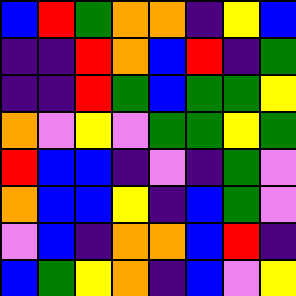[["blue", "red", "green", "orange", "orange", "indigo", "yellow", "blue"], ["indigo", "indigo", "red", "orange", "blue", "red", "indigo", "green"], ["indigo", "indigo", "red", "green", "blue", "green", "green", "yellow"], ["orange", "violet", "yellow", "violet", "green", "green", "yellow", "green"], ["red", "blue", "blue", "indigo", "violet", "indigo", "green", "violet"], ["orange", "blue", "blue", "yellow", "indigo", "blue", "green", "violet"], ["violet", "blue", "indigo", "orange", "orange", "blue", "red", "indigo"], ["blue", "green", "yellow", "orange", "indigo", "blue", "violet", "yellow"]]